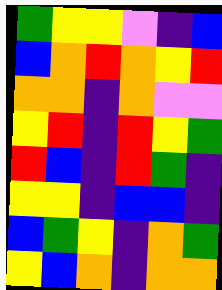[["green", "yellow", "yellow", "violet", "indigo", "blue"], ["blue", "orange", "red", "orange", "yellow", "red"], ["orange", "orange", "indigo", "orange", "violet", "violet"], ["yellow", "red", "indigo", "red", "yellow", "green"], ["red", "blue", "indigo", "red", "green", "indigo"], ["yellow", "yellow", "indigo", "blue", "blue", "indigo"], ["blue", "green", "yellow", "indigo", "orange", "green"], ["yellow", "blue", "orange", "indigo", "orange", "orange"]]